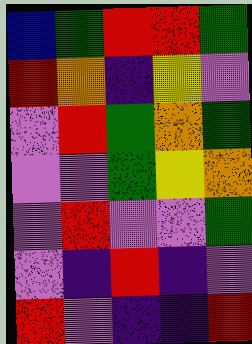[["blue", "green", "red", "red", "green"], ["red", "orange", "indigo", "yellow", "violet"], ["violet", "red", "green", "orange", "green"], ["violet", "violet", "green", "yellow", "orange"], ["violet", "red", "violet", "violet", "green"], ["violet", "indigo", "red", "indigo", "violet"], ["red", "violet", "indigo", "indigo", "red"]]